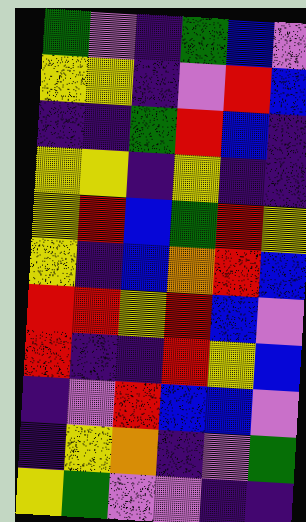[["green", "violet", "indigo", "green", "blue", "violet"], ["yellow", "yellow", "indigo", "violet", "red", "blue"], ["indigo", "indigo", "green", "red", "blue", "indigo"], ["yellow", "yellow", "indigo", "yellow", "indigo", "indigo"], ["yellow", "red", "blue", "green", "red", "yellow"], ["yellow", "indigo", "blue", "orange", "red", "blue"], ["red", "red", "yellow", "red", "blue", "violet"], ["red", "indigo", "indigo", "red", "yellow", "blue"], ["indigo", "violet", "red", "blue", "blue", "violet"], ["indigo", "yellow", "orange", "indigo", "violet", "green"], ["yellow", "green", "violet", "violet", "indigo", "indigo"]]